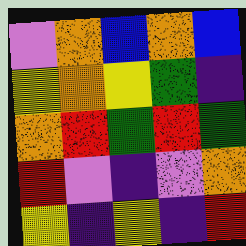[["violet", "orange", "blue", "orange", "blue"], ["yellow", "orange", "yellow", "green", "indigo"], ["orange", "red", "green", "red", "green"], ["red", "violet", "indigo", "violet", "orange"], ["yellow", "indigo", "yellow", "indigo", "red"]]